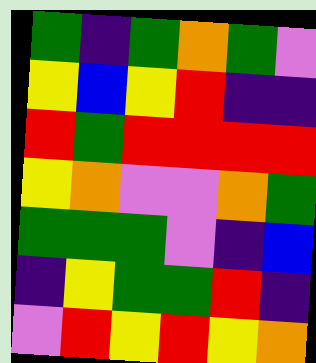[["green", "indigo", "green", "orange", "green", "violet"], ["yellow", "blue", "yellow", "red", "indigo", "indigo"], ["red", "green", "red", "red", "red", "red"], ["yellow", "orange", "violet", "violet", "orange", "green"], ["green", "green", "green", "violet", "indigo", "blue"], ["indigo", "yellow", "green", "green", "red", "indigo"], ["violet", "red", "yellow", "red", "yellow", "orange"]]